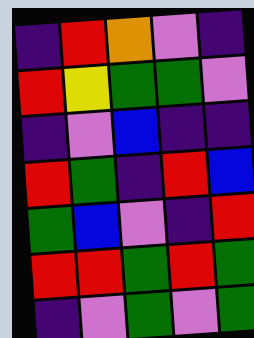[["indigo", "red", "orange", "violet", "indigo"], ["red", "yellow", "green", "green", "violet"], ["indigo", "violet", "blue", "indigo", "indigo"], ["red", "green", "indigo", "red", "blue"], ["green", "blue", "violet", "indigo", "red"], ["red", "red", "green", "red", "green"], ["indigo", "violet", "green", "violet", "green"]]